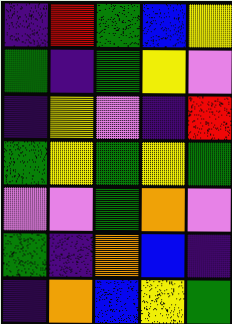[["indigo", "red", "green", "blue", "yellow"], ["green", "indigo", "green", "yellow", "violet"], ["indigo", "yellow", "violet", "indigo", "red"], ["green", "yellow", "green", "yellow", "green"], ["violet", "violet", "green", "orange", "violet"], ["green", "indigo", "orange", "blue", "indigo"], ["indigo", "orange", "blue", "yellow", "green"]]